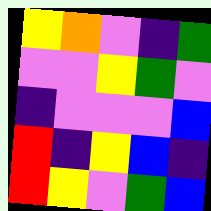[["yellow", "orange", "violet", "indigo", "green"], ["violet", "violet", "yellow", "green", "violet"], ["indigo", "violet", "violet", "violet", "blue"], ["red", "indigo", "yellow", "blue", "indigo"], ["red", "yellow", "violet", "green", "blue"]]